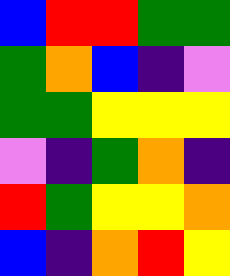[["blue", "red", "red", "green", "green"], ["green", "orange", "blue", "indigo", "violet"], ["green", "green", "yellow", "yellow", "yellow"], ["violet", "indigo", "green", "orange", "indigo"], ["red", "green", "yellow", "yellow", "orange"], ["blue", "indigo", "orange", "red", "yellow"]]